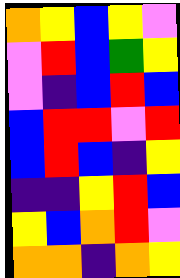[["orange", "yellow", "blue", "yellow", "violet"], ["violet", "red", "blue", "green", "yellow"], ["violet", "indigo", "blue", "red", "blue"], ["blue", "red", "red", "violet", "red"], ["blue", "red", "blue", "indigo", "yellow"], ["indigo", "indigo", "yellow", "red", "blue"], ["yellow", "blue", "orange", "red", "violet"], ["orange", "orange", "indigo", "orange", "yellow"]]